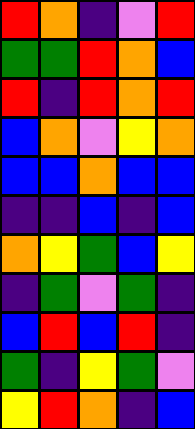[["red", "orange", "indigo", "violet", "red"], ["green", "green", "red", "orange", "blue"], ["red", "indigo", "red", "orange", "red"], ["blue", "orange", "violet", "yellow", "orange"], ["blue", "blue", "orange", "blue", "blue"], ["indigo", "indigo", "blue", "indigo", "blue"], ["orange", "yellow", "green", "blue", "yellow"], ["indigo", "green", "violet", "green", "indigo"], ["blue", "red", "blue", "red", "indigo"], ["green", "indigo", "yellow", "green", "violet"], ["yellow", "red", "orange", "indigo", "blue"]]